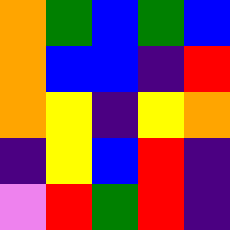[["orange", "green", "blue", "green", "blue"], ["orange", "blue", "blue", "indigo", "red"], ["orange", "yellow", "indigo", "yellow", "orange"], ["indigo", "yellow", "blue", "red", "indigo"], ["violet", "red", "green", "red", "indigo"]]